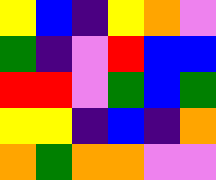[["yellow", "blue", "indigo", "yellow", "orange", "violet"], ["green", "indigo", "violet", "red", "blue", "blue"], ["red", "red", "violet", "green", "blue", "green"], ["yellow", "yellow", "indigo", "blue", "indigo", "orange"], ["orange", "green", "orange", "orange", "violet", "violet"]]